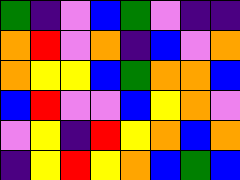[["green", "indigo", "violet", "blue", "green", "violet", "indigo", "indigo"], ["orange", "red", "violet", "orange", "indigo", "blue", "violet", "orange"], ["orange", "yellow", "yellow", "blue", "green", "orange", "orange", "blue"], ["blue", "red", "violet", "violet", "blue", "yellow", "orange", "violet"], ["violet", "yellow", "indigo", "red", "yellow", "orange", "blue", "orange"], ["indigo", "yellow", "red", "yellow", "orange", "blue", "green", "blue"]]